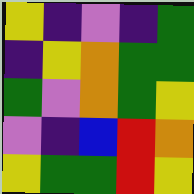[["yellow", "indigo", "violet", "indigo", "green"], ["indigo", "yellow", "orange", "green", "green"], ["green", "violet", "orange", "green", "yellow"], ["violet", "indigo", "blue", "red", "orange"], ["yellow", "green", "green", "red", "yellow"]]